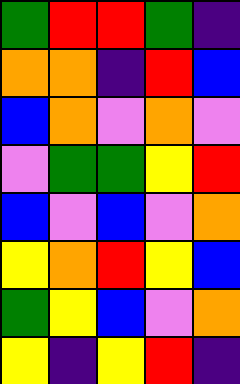[["green", "red", "red", "green", "indigo"], ["orange", "orange", "indigo", "red", "blue"], ["blue", "orange", "violet", "orange", "violet"], ["violet", "green", "green", "yellow", "red"], ["blue", "violet", "blue", "violet", "orange"], ["yellow", "orange", "red", "yellow", "blue"], ["green", "yellow", "blue", "violet", "orange"], ["yellow", "indigo", "yellow", "red", "indigo"]]